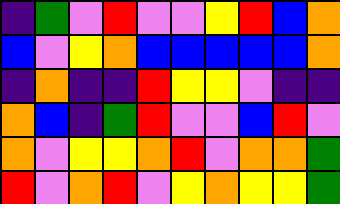[["indigo", "green", "violet", "red", "violet", "violet", "yellow", "red", "blue", "orange"], ["blue", "violet", "yellow", "orange", "blue", "blue", "blue", "blue", "blue", "orange"], ["indigo", "orange", "indigo", "indigo", "red", "yellow", "yellow", "violet", "indigo", "indigo"], ["orange", "blue", "indigo", "green", "red", "violet", "violet", "blue", "red", "violet"], ["orange", "violet", "yellow", "yellow", "orange", "red", "violet", "orange", "orange", "green"], ["red", "violet", "orange", "red", "violet", "yellow", "orange", "yellow", "yellow", "green"]]